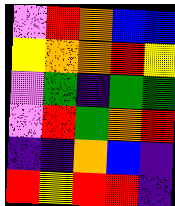[["violet", "red", "orange", "blue", "blue"], ["yellow", "orange", "orange", "red", "yellow"], ["violet", "green", "indigo", "green", "green"], ["violet", "red", "green", "orange", "red"], ["indigo", "indigo", "orange", "blue", "indigo"], ["red", "yellow", "red", "red", "indigo"]]